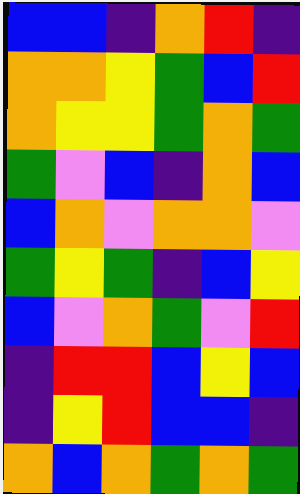[["blue", "blue", "indigo", "orange", "red", "indigo"], ["orange", "orange", "yellow", "green", "blue", "red"], ["orange", "yellow", "yellow", "green", "orange", "green"], ["green", "violet", "blue", "indigo", "orange", "blue"], ["blue", "orange", "violet", "orange", "orange", "violet"], ["green", "yellow", "green", "indigo", "blue", "yellow"], ["blue", "violet", "orange", "green", "violet", "red"], ["indigo", "red", "red", "blue", "yellow", "blue"], ["indigo", "yellow", "red", "blue", "blue", "indigo"], ["orange", "blue", "orange", "green", "orange", "green"]]